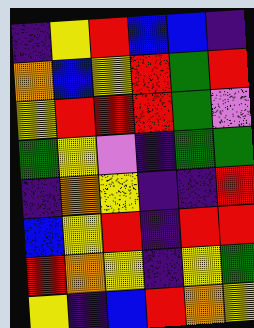[["indigo", "yellow", "red", "blue", "blue", "indigo"], ["orange", "blue", "yellow", "red", "green", "red"], ["yellow", "red", "red", "red", "green", "violet"], ["green", "yellow", "violet", "indigo", "green", "green"], ["indigo", "orange", "yellow", "indigo", "indigo", "red"], ["blue", "yellow", "red", "indigo", "red", "red"], ["red", "orange", "yellow", "indigo", "yellow", "green"], ["yellow", "indigo", "blue", "red", "orange", "yellow"]]